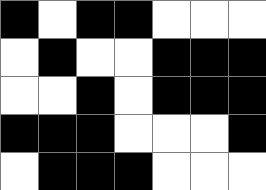[["black", "white", "black", "black", "white", "white", "white"], ["white", "black", "white", "white", "black", "black", "black"], ["white", "white", "black", "white", "black", "black", "black"], ["black", "black", "black", "white", "white", "white", "black"], ["white", "black", "black", "black", "white", "white", "white"]]